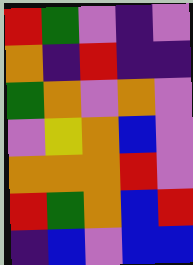[["red", "green", "violet", "indigo", "violet"], ["orange", "indigo", "red", "indigo", "indigo"], ["green", "orange", "violet", "orange", "violet"], ["violet", "yellow", "orange", "blue", "violet"], ["orange", "orange", "orange", "red", "violet"], ["red", "green", "orange", "blue", "red"], ["indigo", "blue", "violet", "blue", "blue"]]